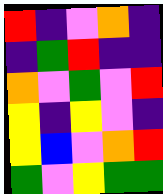[["red", "indigo", "violet", "orange", "indigo"], ["indigo", "green", "red", "indigo", "indigo"], ["orange", "violet", "green", "violet", "red"], ["yellow", "indigo", "yellow", "violet", "indigo"], ["yellow", "blue", "violet", "orange", "red"], ["green", "violet", "yellow", "green", "green"]]